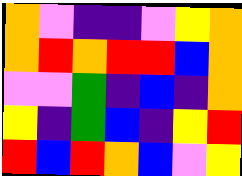[["orange", "violet", "indigo", "indigo", "violet", "yellow", "orange"], ["orange", "red", "orange", "red", "red", "blue", "orange"], ["violet", "violet", "green", "indigo", "blue", "indigo", "orange"], ["yellow", "indigo", "green", "blue", "indigo", "yellow", "red"], ["red", "blue", "red", "orange", "blue", "violet", "yellow"]]